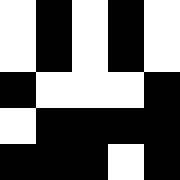[["white", "black", "white", "black", "white"], ["white", "black", "white", "black", "white"], ["black", "white", "white", "white", "black"], ["white", "black", "black", "black", "black"], ["black", "black", "black", "white", "black"]]